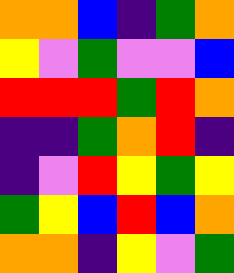[["orange", "orange", "blue", "indigo", "green", "orange"], ["yellow", "violet", "green", "violet", "violet", "blue"], ["red", "red", "red", "green", "red", "orange"], ["indigo", "indigo", "green", "orange", "red", "indigo"], ["indigo", "violet", "red", "yellow", "green", "yellow"], ["green", "yellow", "blue", "red", "blue", "orange"], ["orange", "orange", "indigo", "yellow", "violet", "green"]]